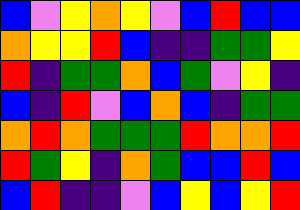[["blue", "violet", "yellow", "orange", "yellow", "violet", "blue", "red", "blue", "blue"], ["orange", "yellow", "yellow", "red", "blue", "indigo", "indigo", "green", "green", "yellow"], ["red", "indigo", "green", "green", "orange", "blue", "green", "violet", "yellow", "indigo"], ["blue", "indigo", "red", "violet", "blue", "orange", "blue", "indigo", "green", "green"], ["orange", "red", "orange", "green", "green", "green", "red", "orange", "orange", "red"], ["red", "green", "yellow", "indigo", "orange", "green", "blue", "blue", "red", "blue"], ["blue", "red", "indigo", "indigo", "violet", "blue", "yellow", "blue", "yellow", "red"]]